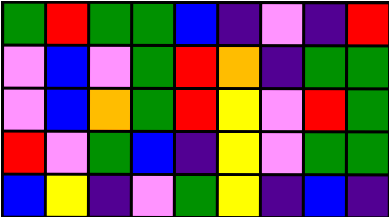[["green", "red", "green", "green", "blue", "indigo", "violet", "indigo", "red"], ["violet", "blue", "violet", "green", "red", "orange", "indigo", "green", "green"], ["violet", "blue", "orange", "green", "red", "yellow", "violet", "red", "green"], ["red", "violet", "green", "blue", "indigo", "yellow", "violet", "green", "green"], ["blue", "yellow", "indigo", "violet", "green", "yellow", "indigo", "blue", "indigo"]]